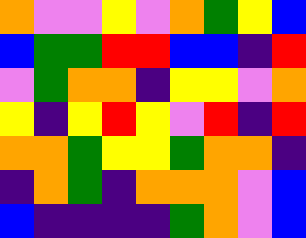[["orange", "violet", "violet", "yellow", "violet", "orange", "green", "yellow", "blue"], ["blue", "green", "green", "red", "red", "blue", "blue", "indigo", "red"], ["violet", "green", "orange", "orange", "indigo", "yellow", "yellow", "violet", "orange"], ["yellow", "indigo", "yellow", "red", "yellow", "violet", "red", "indigo", "red"], ["orange", "orange", "green", "yellow", "yellow", "green", "orange", "orange", "indigo"], ["indigo", "orange", "green", "indigo", "orange", "orange", "orange", "violet", "blue"], ["blue", "indigo", "indigo", "indigo", "indigo", "green", "orange", "violet", "blue"]]